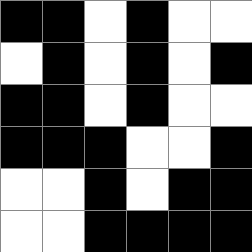[["black", "black", "white", "black", "white", "white"], ["white", "black", "white", "black", "white", "black"], ["black", "black", "white", "black", "white", "white"], ["black", "black", "black", "white", "white", "black"], ["white", "white", "black", "white", "black", "black"], ["white", "white", "black", "black", "black", "black"]]